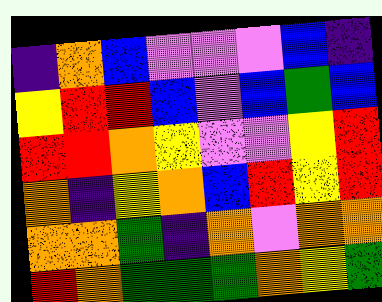[["indigo", "orange", "blue", "violet", "violet", "violet", "blue", "indigo"], ["yellow", "red", "red", "blue", "violet", "blue", "green", "blue"], ["red", "red", "orange", "yellow", "violet", "violet", "yellow", "red"], ["orange", "indigo", "yellow", "orange", "blue", "red", "yellow", "red"], ["orange", "orange", "green", "indigo", "orange", "violet", "orange", "orange"], ["red", "orange", "green", "green", "green", "orange", "yellow", "green"]]